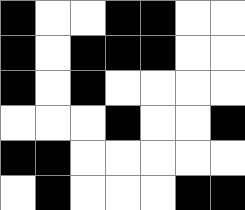[["black", "white", "white", "black", "black", "white", "white"], ["black", "white", "black", "black", "black", "white", "white"], ["black", "white", "black", "white", "white", "white", "white"], ["white", "white", "white", "black", "white", "white", "black"], ["black", "black", "white", "white", "white", "white", "white"], ["white", "black", "white", "white", "white", "black", "black"]]